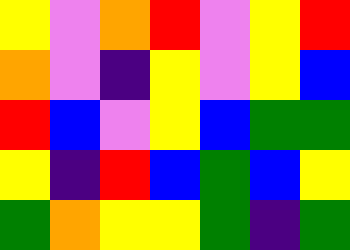[["yellow", "violet", "orange", "red", "violet", "yellow", "red"], ["orange", "violet", "indigo", "yellow", "violet", "yellow", "blue"], ["red", "blue", "violet", "yellow", "blue", "green", "green"], ["yellow", "indigo", "red", "blue", "green", "blue", "yellow"], ["green", "orange", "yellow", "yellow", "green", "indigo", "green"]]